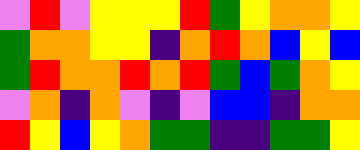[["violet", "red", "violet", "yellow", "yellow", "yellow", "red", "green", "yellow", "orange", "orange", "yellow"], ["green", "orange", "orange", "yellow", "yellow", "indigo", "orange", "red", "orange", "blue", "yellow", "blue"], ["green", "red", "orange", "orange", "red", "orange", "red", "green", "blue", "green", "orange", "yellow"], ["violet", "orange", "indigo", "orange", "violet", "indigo", "violet", "blue", "blue", "indigo", "orange", "orange"], ["red", "yellow", "blue", "yellow", "orange", "green", "green", "indigo", "indigo", "green", "green", "yellow"]]